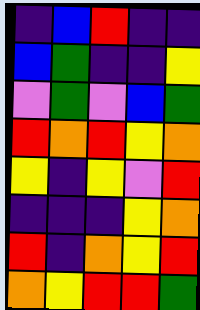[["indigo", "blue", "red", "indigo", "indigo"], ["blue", "green", "indigo", "indigo", "yellow"], ["violet", "green", "violet", "blue", "green"], ["red", "orange", "red", "yellow", "orange"], ["yellow", "indigo", "yellow", "violet", "red"], ["indigo", "indigo", "indigo", "yellow", "orange"], ["red", "indigo", "orange", "yellow", "red"], ["orange", "yellow", "red", "red", "green"]]